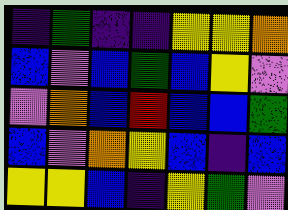[["indigo", "green", "indigo", "indigo", "yellow", "yellow", "orange"], ["blue", "violet", "blue", "green", "blue", "yellow", "violet"], ["violet", "orange", "blue", "red", "blue", "blue", "green"], ["blue", "violet", "orange", "yellow", "blue", "indigo", "blue"], ["yellow", "yellow", "blue", "indigo", "yellow", "green", "violet"]]